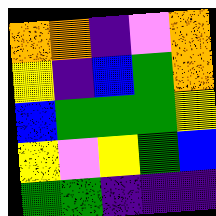[["orange", "orange", "indigo", "violet", "orange"], ["yellow", "indigo", "blue", "green", "orange"], ["blue", "green", "green", "green", "yellow"], ["yellow", "violet", "yellow", "green", "blue"], ["green", "green", "indigo", "indigo", "indigo"]]